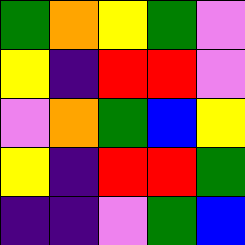[["green", "orange", "yellow", "green", "violet"], ["yellow", "indigo", "red", "red", "violet"], ["violet", "orange", "green", "blue", "yellow"], ["yellow", "indigo", "red", "red", "green"], ["indigo", "indigo", "violet", "green", "blue"]]